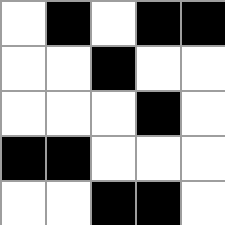[["white", "black", "white", "black", "black"], ["white", "white", "black", "white", "white"], ["white", "white", "white", "black", "white"], ["black", "black", "white", "white", "white"], ["white", "white", "black", "black", "white"]]